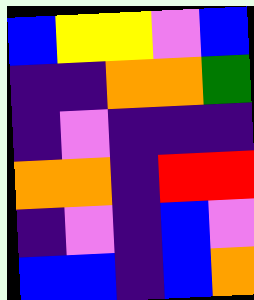[["blue", "yellow", "yellow", "violet", "blue"], ["indigo", "indigo", "orange", "orange", "green"], ["indigo", "violet", "indigo", "indigo", "indigo"], ["orange", "orange", "indigo", "red", "red"], ["indigo", "violet", "indigo", "blue", "violet"], ["blue", "blue", "indigo", "blue", "orange"]]